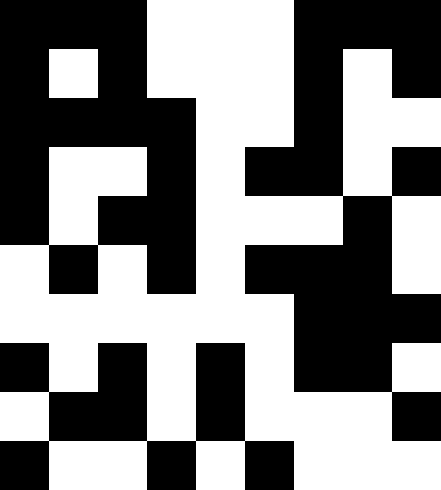[["black", "black", "black", "white", "white", "white", "black", "black", "black"], ["black", "white", "black", "white", "white", "white", "black", "white", "black"], ["black", "black", "black", "black", "white", "white", "black", "white", "white"], ["black", "white", "white", "black", "white", "black", "black", "white", "black"], ["black", "white", "black", "black", "white", "white", "white", "black", "white"], ["white", "black", "white", "black", "white", "black", "black", "black", "white"], ["white", "white", "white", "white", "white", "white", "black", "black", "black"], ["black", "white", "black", "white", "black", "white", "black", "black", "white"], ["white", "black", "black", "white", "black", "white", "white", "white", "black"], ["black", "white", "white", "black", "white", "black", "white", "white", "white"]]